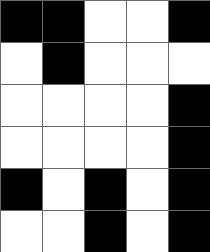[["black", "black", "white", "white", "black"], ["white", "black", "white", "white", "white"], ["white", "white", "white", "white", "black"], ["white", "white", "white", "white", "black"], ["black", "white", "black", "white", "black"], ["white", "white", "black", "white", "black"]]